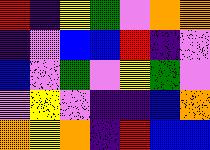[["red", "indigo", "yellow", "green", "violet", "orange", "orange"], ["indigo", "violet", "blue", "blue", "red", "indigo", "violet"], ["blue", "violet", "green", "violet", "yellow", "green", "violet"], ["violet", "yellow", "violet", "indigo", "indigo", "blue", "orange"], ["orange", "yellow", "orange", "indigo", "red", "blue", "blue"]]